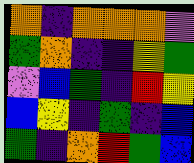[["orange", "indigo", "orange", "orange", "orange", "violet"], ["green", "orange", "indigo", "indigo", "yellow", "green"], ["violet", "blue", "green", "indigo", "red", "yellow"], ["blue", "yellow", "indigo", "green", "indigo", "blue"], ["green", "indigo", "orange", "red", "green", "blue"]]